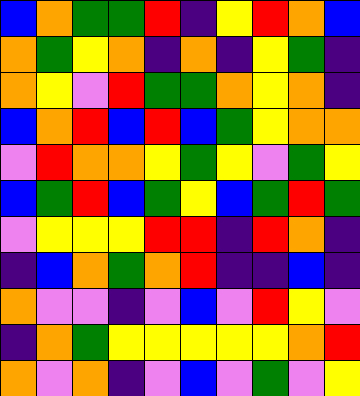[["blue", "orange", "green", "green", "red", "indigo", "yellow", "red", "orange", "blue"], ["orange", "green", "yellow", "orange", "indigo", "orange", "indigo", "yellow", "green", "indigo"], ["orange", "yellow", "violet", "red", "green", "green", "orange", "yellow", "orange", "indigo"], ["blue", "orange", "red", "blue", "red", "blue", "green", "yellow", "orange", "orange"], ["violet", "red", "orange", "orange", "yellow", "green", "yellow", "violet", "green", "yellow"], ["blue", "green", "red", "blue", "green", "yellow", "blue", "green", "red", "green"], ["violet", "yellow", "yellow", "yellow", "red", "red", "indigo", "red", "orange", "indigo"], ["indigo", "blue", "orange", "green", "orange", "red", "indigo", "indigo", "blue", "indigo"], ["orange", "violet", "violet", "indigo", "violet", "blue", "violet", "red", "yellow", "violet"], ["indigo", "orange", "green", "yellow", "yellow", "yellow", "yellow", "yellow", "orange", "red"], ["orange", "violet", "orange", "indigo", "violet", "blue", "violet", "green", "violet", "yellow"]]